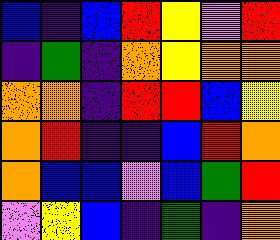[["blue", "indigo", "blue", "red", "yellow", "violet", "red"], ["indigo", "green", "indigo", "orange", "yellow", "orange", "orange"], ["orange", "orange", "indigo", "red", "red", "blue", "yellow"], ["orange", "red", "indigo", "indigo", "blue", "red", "orange"], ["orange", "blue", "blue", "violet", "blue", "green", "red"], ["violet", "yellow", "blue", "indigo", "green", "indigo", "orange"]]